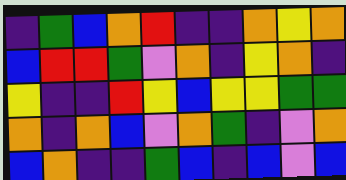[["indigo", "green", "blue", "orange", "red", "indigo", "indigo", "orange", "yellow", "orange"], ["blue", "red", "red", "green", "violet", "orange", "indigo", "yellow", "orange", "indigo"], ["yellow", "indigo", "indigo", "red", "yellow", "blue", "yellow", "yellow", "green", "green"], ["orange", "indigo", "orange", "blue", "violet", "orange", "green", "indigo", "violet", "orange"], ["blue", "orange", "indigo", "indigo", "green", "blue", "indigo", "blue", "violet", "blue"]]